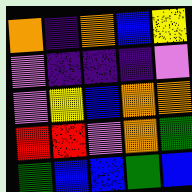[["orange", "indigo", "orange", "blue", "yellow"], ["violet", "indigo", "indigo", "indigo", "violet"], ["violet", "yellow", "blue", "orange", "orange"], ["red", "red", "violet", "orange", "green"], ["green", "blue", "blue", "green", "blue"]]